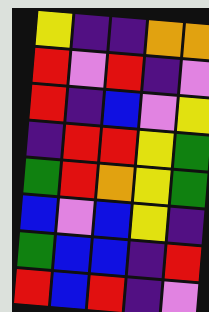[["yellow", "indigo", "indigo", "orange", "orange"], ["red", "violet", "red", "indigo", "violet"], ["red", "indigo", "blue", "violet", "yellow"], ["indigo", "red", "red", "yellow", "green"], ["green", "red", "orange", "yellow", "green"], ["blue", "violet", "blue", "yellow", "indigo"], ["green", "blue", "blue", "indigo", "red"], ["red", "blue", "red", "indigo", "violet"]]